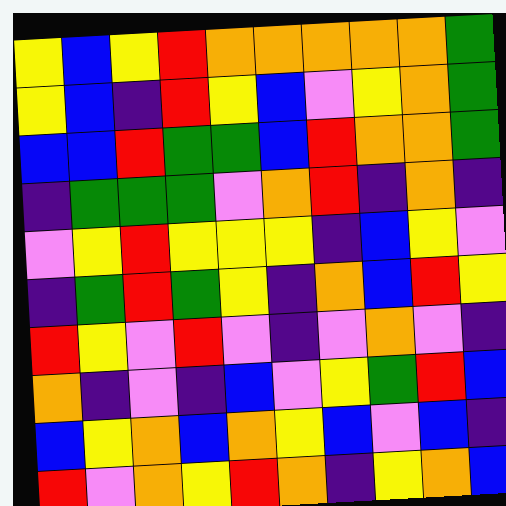[["yellow", "blue", "yellow", "red", "orange", "orange", "orange", "orange", "orange", "green"], ["yellow", "blue", "indigo", "red", "yellow", "blue", "violet", "yellow", "orange", "green"], ["blue", "blue", "red", "green", "green", "blue", "red", "orange", "orange", "green"], ["indigo", "green", "green", "green", "violet", "orange", "red", "indigo", "orange", "indigo"], ["violet", "yellow", "red", "yellow", "yellow", "yellow", "indigo", "blue", "yellow", "violet"], ["indigo", "green", "red", "green", "yellow", "indigo", "orange", "blue", "red", "yellow"], ["red", "yellow", "violet", "red", "violet", "indigo", "violet", "orange", "violet", "indigo"], ["orange", "indigo", "violet", "indigo", "blue", "violet", "yellow", "green", "red", "blue"], ["blue", "yellow", "orange", "blue", "orange", "yellow", "blue", "violet", "blue", "indigo"], ["red", "violet", "orange", "yellow", "red", "orange", "indigo", "yellow", "orange", "blue"]]